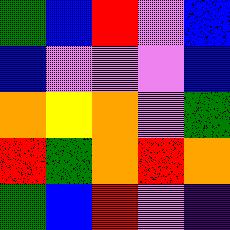[["green", "blue", "red", "violet", "blue"], ["blue", "violet", "violet", "violet", "blue"], ["orange", "yellow", "orange", "violet", "green"], ["red", "green", "orange", "red", "orange"], ["green", "blue", "red", "violet", "indigo"]]